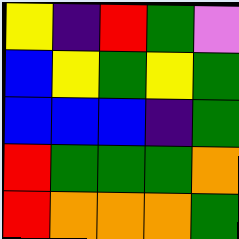[["yellow", "indigo", "red", "green", "violet"], ["blue", "yellow", "green", "yellow", "green"], ["blue", "blue", "blue", "indigo", "green"], ["red", "green", "green", "green", "orange"], ["red", "orange", "orange", "orange", "green"]]